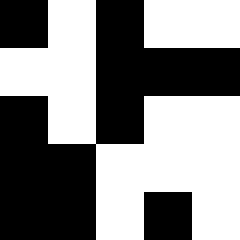[["black", "white", "black", "white", "white"], ["white", "white", "black", "black", "black"], ["black", "white", "black", "white", "white"], ["black", "black", "white", "white", "white"], ["black", "black", "white", "black", "white"]]